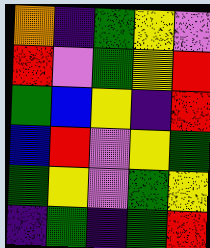[["orange", "indigo", "green", "yellow", "violet"], ["red", "violet", "green", "yellow", "red"], ["green", "blue", "yellow", "indigo", "red"], ["blue", "red", "violet", "yellow", "green"], ["green", "yellow", "violet", "green", "yellow"], ["indigo", "green", "indigo", "green", "red"]]